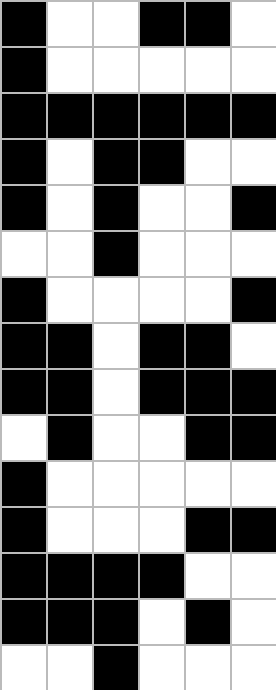[["black", "white", "white", "black", "black", "white"], ["black", "white", "white", "white", "white", "white"], ["black", "black", "black", "black", "black", "black"], ["black", "white", "black", "black", "white", "white"], ["black", "white", "black", "white", "white", "black"], ["white", "white", "black", "white", "white", "white"], ["black", "white", "white", "white", "white", "black"], ["black", "black", "white", "black", "black", "white"], ["black", "black", "white", "black", "black", "black"], ["white", "black", "white", "white", "black", "black"], ["black", "white", "white", "white", "white", "white"], ["black", "white", "white", "white", "black", "black"], ["black", "black", "black", "black", "white", "white"], ["black", "black", "black", "white", "black", "white"], ["white", "white", "black", "white", "white", "white"]]